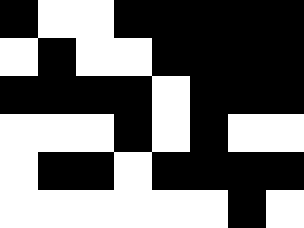[["black", "white", "white", "black", "black", "black", "black", "black"], ["white", "black", "white", "white", "black", "black", "black", "black"], ["black", "black", "black", "black", "white", "black", "black", "black"], ["white", "white", "white", "black", "white", "black", "white", "white"], ["white", "black", "black", "white", "black", "black", "black", "black"], ["white", "white", "white", "white", "white", "white", "black", "white"]]